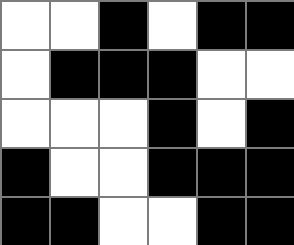[["white", "white", "black", "white", "black", "black"], ["white", "black", "black", "black", "white", "white"], ["white", "white", "white", "black", "white", "black"], ["black", "white", "white", "black", "black", "black"], ["black", "black", "white", "white", "black", "black"]]